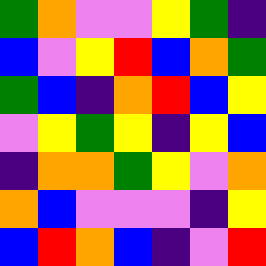[["green", "orange", "violet", "violet", "yellow", "green", "indigo"], ["blue", "violet", "yellow", "red", "blue", "orange", "green"], ["green", "blue", "indigo", "orange", "red", "blue", "yellow"], ["violet", "yellow", "green", "yellow", "indigo", "yellow", "blue"], ["indigo", "orange", "orange", "green", "yellow", "violet", "orange"], ["orange", "blue", "violet", "violet", "violet", "indigo", "yellow"], ["blue", "red", "orange", "blue", "indigo", "violet", "red"]]